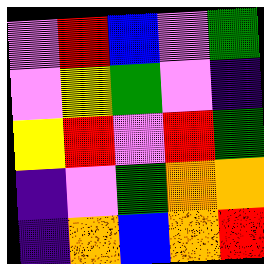[["violet", "red", "blue", "violet", "green"], ["violet", "yellow", "green", "violet", "indigo"], ["yellow", "red", "violet", "red", "green"], ["indigo", "violet", "green", "orange", "orange"], ["indigo", "orange", "blue", "orange", "red"]]